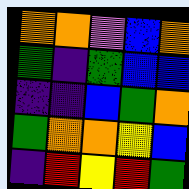[["orange", "orange", "violet", "blue", "orange"], ["green", "indigo", "green", "blue", "blue"], ["indigo", "indigo", "blue", "green", "orange"], ["green", "orange", "orange", "yellow", "blue"], ["indigo", "red", "yellow", "red", "green"]]